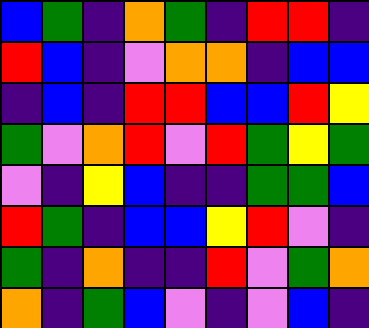[["blue", "green", "indigo", "orange", "green", "indigo", "red", "red", "indigo"], ["red", "blue", "indigo", "violet", "orange", "orange", "indigo", "blue", "blue"], ["indigo", "blue", "indigo", "red", "red", "blue", "blue", "red", "yellow"], ["green", "violet", "orange", "red", "violet", "red", "green", "yellow", "green"], ["violet", "indigo", "yellow", "blue", "indigo", "indigo", "green", "green", "blue"], ["red", "green", "indigo", "blue", "blue", "yellow", "red", "violet", "indigo"], ["green", "indigo", "orange", "indigo", "indigo", "red", "violet", "green", "orange"], ["orange", "indigo", "green", "blue", "violet", "indigo", "violet", "blue", "indigo"]]